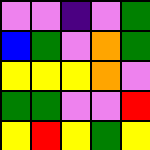[["violet", "violet", "indigo", "violet", "green"], ["blue", "green", "violet", "orange", "green"], ["yellow", "yellow", "yellow", "orange", "violet"], ["green", "green", "violet", "violet", "red"], ["yellow", "red", "yellow", "green", "yellow"]]